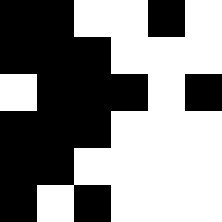[["black", "black", "white", "white", "black", "white"], ["black", "black", "black", "white", "white", "white"], ["white", "black", "black", "black", "white", "black"], ["black", "black", "black", "white", "white", "white"], ["black", "black", "white", "white", "white", "white"], ["black", "white", "black", "white", "white", "white"]]